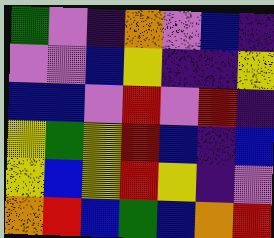[["green", "violet", "indigo", "orange", "violet", "blue", "indigo"], ["violet", "violet", "blue", "yellow", "indigo", "indigo", "yellow"], ["blue", "blue", "violet", "red", "violet", "red", "indigo"], ["yellow", "green", "yellow", "red", "blue", "indigo", "blue"], ["yellow", "blue", "yellow", "red", "yellow", "indigo", "violet"], ["orange", "red", "blue", "green", "blue", "orange", "red"]]